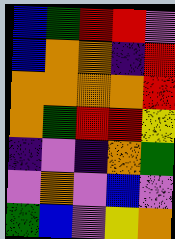[["blue", "green", "red", "red", "violet"], ["blue", "orange", "orange", "indigo", "red"], ["orange", "orange", "orange", "orange", "red"], ["orange", "green", "red", "red", "yellow"], ["indigo", "violet", "indigo", "orange", "green"], ["violet", "orange", "violet", "blue", "violet"], ["green", "blue", "violet", "yellow", "orange"]]